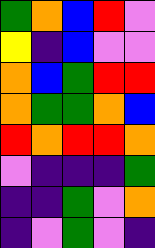[["green", "orange", "blue", "red", "violet"], ["yellow", "indigo", "blue", "violet", "violet"], ["orange", "blue", "green", "red", "red"], ["orange", "green", "green", "orange", "blue"], ["red", "orange", "red", "red", "orange"], ["violet", "indigo", "indigo", "indigo", "green"], ["indigo", "indigo", "green", "violet", "orange"], ["indigo", "violet", "green", "violet", "indigo"]]